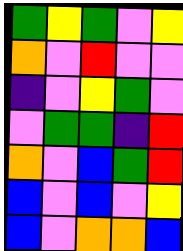[["green", "yellow", "green", "violet", "yellow"], ["orange", "violet", "red", "violet", "violet"], ["indigo", "violet", "yellow", "green", "violet"], ["violet", "green", "green", "indigo", "red"], ["orange", "violet", "blue", "green", "red"], ["blue", "violet", "blue", "violet", "yellow"], ["blue", "violet", "orange", "orange", "blue"]]